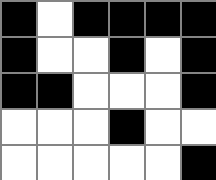[["black", "white", "black", "black", "black", "black"], ["black", "white", "white", "black", "white", "black"], ["black", "black", "white", "white", "white", "black"], ["white", "white", "white", "black", "white", "white"], ["white", "white", "white", "white", "white", "black"]]